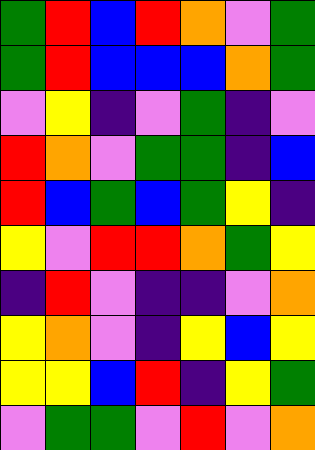[["green", "red", "blue", "red", "orange", "violet", "green"], ["green", "red", "blue", "blue", "blue", "orange", "green"], ["violet", "yellow", "indigo", "violet", "green", "indigo", "violet"], ["red", "orange", "violet", "green", "green", "indigo", "blue"], ["red", "blue", "green", "blue", "green", "yellow", "indigo"], ["yellow", "violet", "red", "red", "orange", "green", "yellow"], ["indigo", "red", "violet", "indigo", "indigo", "violet", "orange"], ["yellow", "orange", "violet", "indigo", "yellow", "blue", "yellow"], ["yellow", "yellow", "blue", "red", "indigo", "yellow", "green"], ["violet", "green", "green", "violet", "red", "violet", "orange"]]